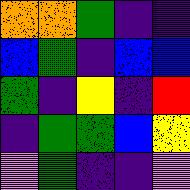[["orange", "orange", "green", "indigo", "indigo"], ["blue", "green", "indigo", "blue", "blue"], ["green", "indigo", "yellow", "indigo", "red"], ["indigo", "green", "green", "blue", "yellow"], ["violet", "green", "indigo", "indigo", "violet"]]